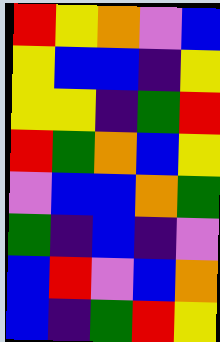[["red", "yellow", "orange", "violet", "blue"], ["yellow", "blue", "blue", "indigo", "yellow"], ["yellow", "yellow", "indigo", "green", "red"], ["red", "green", "orange", "blue", "yellow"], ["violet", "blue", "blue", "orange", "green"], ["green", "indigo", "blue", "indigo", "violet"], ["blue", "red", "violet", "blue", "orange"], ["blue", "indigo", "green", "red", "yellow"]]